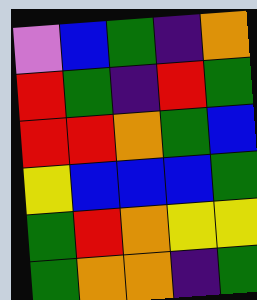[["violet", "blue", "green", "indigo", "orange"], ["red", "green", "indigo", "red", "green"], ["red", "red", "orange", "green", "blue"], ["yellow", "blue", "blue", "blue", "green"], ["green", "red", "orange", "yellow", "yellow"], ["green", "orange", "orange", "indigo", "green"]]